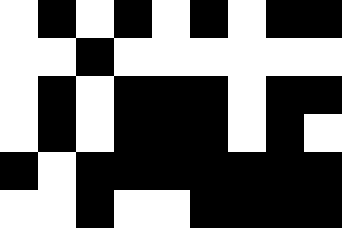[["white", "black", "white", "black", "white", "black", "white", "black", "black"], ["white", "white", "black", "white", "white", "white", "white", "white", "white"], ["white", "black", "white", "black", "black", "black", "white", "black", "black"], ["white", "black", "white", "black", "black", "black", "white", "black", "white"], ["black", "white", "black", "black", "black", "black", "black", "black", "black"], ["white", "white", "black", "white", "white", "black", "black", "black", "black"]]